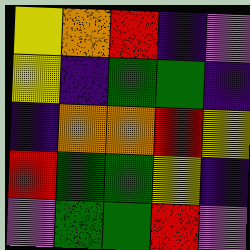[["yellow", "orange", "red", "indigo", "violet"], ["yellow", "indigo", "green", "green", "indigo"], ["indigo", "orange", "orange", "red", "yellow"], ["red", "green", "green", "yellow", "indigo"], ["violet", "green", "green", "red", "violet"]]